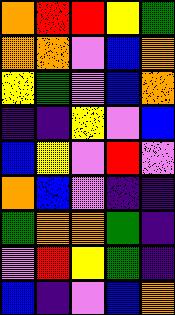[["orange", "red", "red", "yellow", "green"], ["orange", "orange", "violet", "blue", "orange"], ["yellow", "green", "violet", "blue", "orange"], ["indigo", "indigo", "yellow", "violet", "blue"], ["blue", "yellow", "violet", "red", "violet"], ["orange", "blue", "violet", "indigo", "indigo"], ["green", "orange", "orange", "green", "indigo"], ["violet", "red", "yellow", "green", "indigo"], ["blue", "indigo", "violet", "blue", "orange"]]